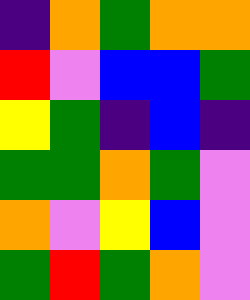[["indigo", "orange", "green", "orange", "orange"], ["red", "violet", "blue", "blue", "green"], ["yellow", "green", "indigo", "blue", "indigo"], ["green", "green", "orange", "green", "violet"], ["orange", "violet", "yellow", "blue", "violet"], ["green", "red", "green", "orange", "violet"]]